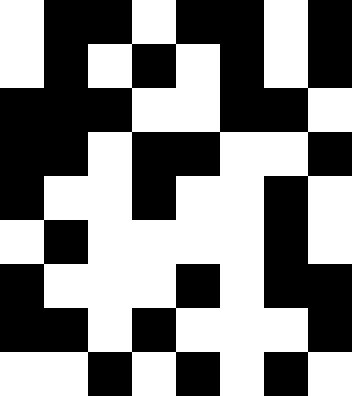[["white", "black", "black", "white", "black", "black", "white", "black"], ["white", "black", "white", "black", "white", "black", "white", "black"], ["black", "black", "black", "white", "white", "black", "black", "white"], ["black", "black", "white", "black", "black", "white", "white", "black"], ["black", "white", "white", "black", "white", "white", "black", "white"], ["white", "black", "white", "white", "white", "white", "black", "white"], ["black", "white", "white", "white", "black", "white", "black", "black"], ["black", "black", "white", "black", "white", "white", "white", "black"], ["white", "white", "black", "white", "black", "white", "black", "white"]]